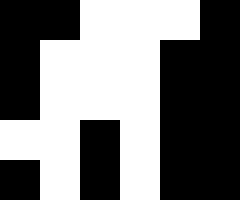[["black", "black", "white", "white", "white", "black"], ["black", "white", "white", "white", "black", "black"], ["black", "white", "white", "white", "black", "black"], ["white", "white", "black", "white", "black", "black"], ["black", "white", "black", "white", "black", "black"]]